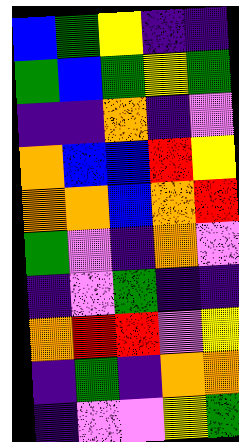[["blue", "green", "yellow", "indigo", "indigo"], ["green", "blue", "green", "yellow", "green"], ["indigo", "indigo", "orange", "indigo", "violet"], ["orange", "blue", "blue", "red", "yellow"], ["orange", "orange", "blue", "orange", "red"], ["green", "violet", "indigo", "orange", "violet"], ["indigo", "violet", "green", "indigo", "indigo"], ["orange", "red", "red", "violet", "yellow"], ["indigo", "green", "indigo", "orange", "orange"], ["indigo", "violet", "violet", "yellow", "green"]]